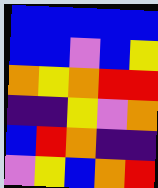[["blue", "blue", "blue", "blue", "blue"], ["blue", "blue", "violet", "blue", "yellow"], ["orange", "yellow", "orange", "red", "red"], ["indigo", "indigo", "yellow", "violet", "orange"], ["blue", "red", "orange", "indigo", "indigo"], ["violet", "yellow", "blue", "orange", "red"]]